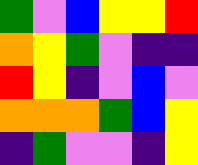[["green", "violet", "blue", "yellow", "yellow", "red"], ["orange", "yellow", "green", "violet", "indigo", "indigo"], ["red", "yellow", "indigo", "violet", "blue", "violet"], ["orange", "orange", "orange", "green", "blue", "yellow"], ["indigo", "green", "violet", "violet", "indigo", "yellow"]]